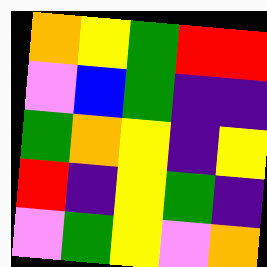[["orange", "yellow", "green", "red", "red"], ["violet", "blue", "green", "indigo", "indigo"], ["green", "orange", "yellow", "indigo", "yellow"], ["red", "indigo", "yellow", "green", "indigo"], ["violet", "green", "yellow", "violet", "orange"]]